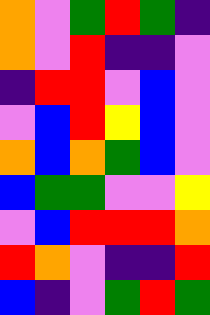[["orange", "violet", "green", "red", "green", "indigo"], ["orange", "violet", "red", "indigo", "indigo", "violet"], ["indigo", "red", "red", "violet", "blue", "violet"], ["violet", "blue", "red", "yellow", "blue", "violet"], ["orange", "blue", "orange", "green", "blue", "violet"], ["blue", "green", "green", "violet", "violet", "yellow"], ["violet", "blue", "red", "red", "red", "orange"], ["red", "orange", "violet", "indigo", "indigo", "red"], ["blue", "indigo", "violet", "green", "red", "green"]]